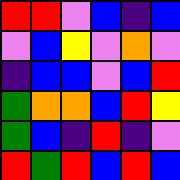[["red", "red", "violet", "blue", "indigo", "blue"], ["violet", "blue", "yellow", "violet", "orange", "violet"], ["indigo", "blue", "blue", "violet", "blue", "red"], ["green", "orange", "orange", "blue", "red", "yellow"], ["green", "blue", "indigo", "red", "indigo", "violet"], ["red", "green", "red", "blue", "red", "blue"]]